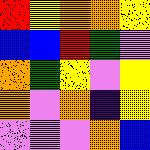[["red", "yellow", "orange", "orange", "yellow"], ["blue", "blue", "red", "green", "violet"], ["orange", "green", "yellow", "violet", "yellow"], ["orange", "violet", "orange", "indigo", "yellow"], ["violet", "violet", "violet", "orange", "blue"]]